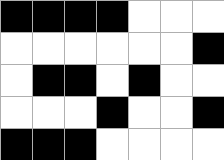[["black", "black", "black", "black", "white", "white", "white"], ["white", "white", "white", "white", "white", "white", "black"], ["white", "black", "black", "white", "black", "white", "white"], ["white", "white", "white", "black", "white", "white", "black"], ["black", "black", "black", "white", "white", "white", "white"]]